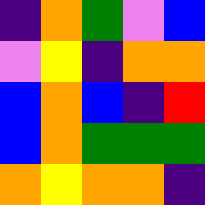[["indigo", "orange", "green", "violet", "blue"], ["violet", "yellow", "indigo", "orange", "orange"], ["blue", "orange", "blue", "indigo", "red"], ["blue", "orange", "green", "green", "green"], ["orange", "yellow", "orange", "orange", "indigo"]]